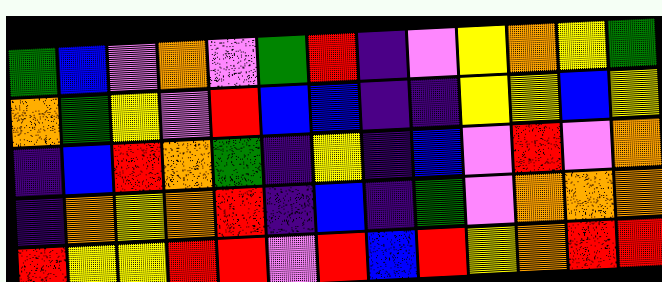[["green", "blue", "violet", "orange", "violet", "green", "red", "indigo", "violet", "yellow", "orange", "yellow", "green"], ["orange", "green", "yellow", "violet", "red", "blue", "blue", "indigo", "indigo", "yellow", "yellow", "blue", "yellow"], ["indigo", "blue", "red", "orange", "green", "indigo", "yellow", "indigo", "blue", "violet", "red", "violet", "orange"], ["indigo", "orange", "yellow", "orange", "red", "indigo", "blue", "indigo", "green", "violet", "orange", "orange", "orange"], ["red", "yellow", "yellow", "red", "red", "violet", "red", "blue", "red", "yellow", "orange", "red", "red"]]